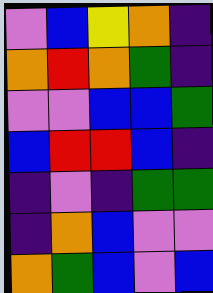[["violet", "blue", "yellow", "orange", "indigo"], ["orange", "red", "orange", "green", "indigo"], ["violet", "violet", "blue", "blue", "green"], ["blue", "red", "red", "blue", "indigo"], ["indigo", "violet", "indigo", "green", "green"], ["indigo", "orange", "blue", "violet", "violet"], ["orange", "green", "blue", "violet", "blue"]]